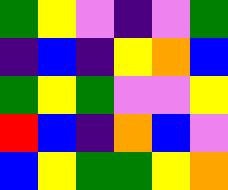[["green", "yellow", "violet", "indigo", "violet", "green"], ["indigo", "blue", "indigo", "yellow", "orange", "blue"], ["green", "yellow", "green", "violet", "violet", "yellow"], ["red", "blue", "indigo", "orange", "blue", "violet"], ["blue", "yellow", "green", "green", "yellow", "orange"]]